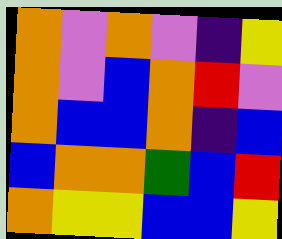[["orange", "violet", "orange", "violet", "indigo", "yellow"], ["orange", "violet", "blue", "orange", "red", "violet"], ["orange", "blue", "blue", "orange", "indigo", "blue"], ["blue", "orange", "orange", "green", "blue", "red"], ["orange", "yellow", "yellow", "blue", "blue", "yellow"]]